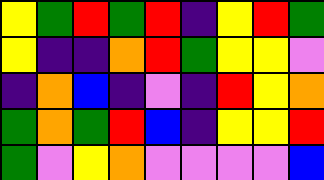[["yellow", "green", "red", "green", "red", "indigo", "yellow", "red", "green"], ["yellow", "indigo", "indigo", "orange", "red", "green", "yellow", "yellow", "violet"], ["indigo", "orange", "blue", "indigo", "violet", "indigo", "red", "yellow", "orange"], ["green", "orange", "green", "red", "blue", "indigo", "yellow", "yellow", "red"], ["green", "violet", "yellow", "orange", "violet", "violet", "violet", "violet", "blue"]]